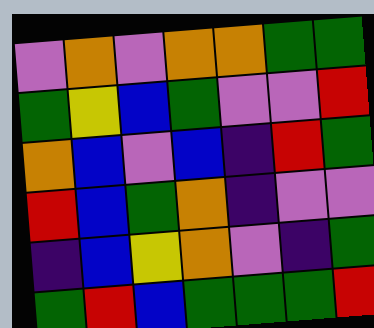[["violet", "orange", "violet", "orange", "orange", "green", "green"], ["green", "yellow", "blue", "green", "violet", "violet", "red"], ["orange", "blue", "violet", "blue", "indigo", "red", "green"], ["red", "blue", "green", "orange", "indigo", "violet", "violet"], ["indigo", "blue", "yellow", "orange", "violet", "indigo", "green"], ["green", "red", "blue", "green", "green", "green", "red"]]